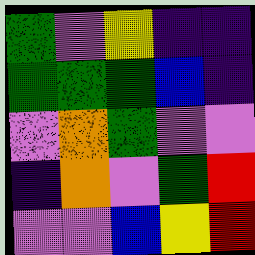[["green", "violet", "yellow", "indigo", "indigo"], ["green", "green", "green", "blue", "indigo"], ["violet", "orange", "green", "violet", "violet"], ["indigo", "orange", "violet", "green", "red"], ["violet", "violet", "blue", "yellow", "red"]]